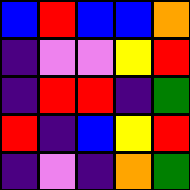[["blue", "red", "blue", "blue", "orange"], ["indigo", "violet", "violet", "yellow", "red"], ["indigo", "red", "red", "indigo", "green"], ["red", "indigo", "blue", "yellow", "red"], ["indigo", "violet", "indigo", "orange", "green"]]